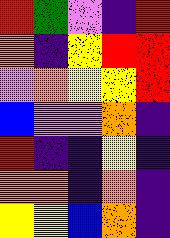[["red", "green", "violet", "indigo", "red"], ["orange", "indigo", "yellow", "red", "red"], ["violet", "orange", "yellow", "yellow", "red"], ["blue", "violet", "violet", "orange", "indigo"], ["red", "indigo", "indigo", "yellow", "indigo"], ["orange", "orange", "indigo", "orange", "indigo"], ["yellow", "yellow", "blue", "orange", "indigo"]]